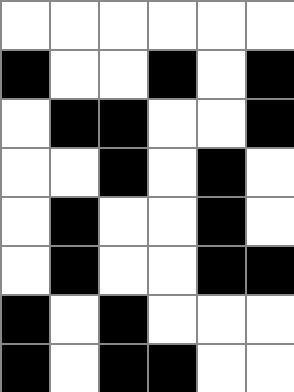[["white", "white", "white", "white", "white", "white"], ["black", "white", "white", "black", "white", "black"], ["white", "black", "black", "white", "white", "black"], ["white", "white", "black", "white", "black", "white"], ["white", "black", "white", "white", "black", "white"], ["white", "black", "white", "white", "black", "black"], ["black", "white", "black", "white", "white", "white"], ["black", "white", "black", "black", "white", "white"]]